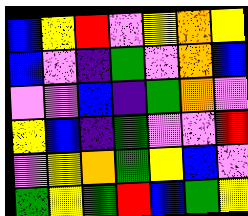[["blue", "yellow", "red", "violet", "yellow", "orange", "yellow"], ["blue", "violet", "indigo", "green", "violet", "orange", "blue"], ["violet", "violet", "blue", "indigo", "green", "orange", "violet"], ["yellow", "blue", "indigo", "green", "violet", "violet", "red"], ["violet", "yellow", "orange", "green", "yellow", "blue", "violet"], ["green", "yellow", "green", "red", "blue", "green", "yellow"]]